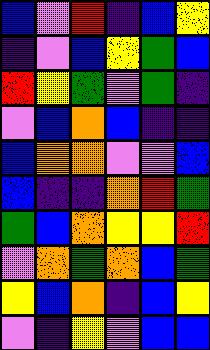[["blue", "violet", "red", "indigo", "blue", "yellow"], ["indigo", "violet", "blue", "yellow", "green", "blue"], ["red", "yellow", "green", "violet", "green", "indigo"], ["violet", "blue", "orange", "blue", "indigo", "indigo"], ["blue", "orange", "orange", "violet", "violet", "blue"], ["blue", "indigo", "indigo", "orange", "red", "green"], ["green", "blue", "orange", "yellow", "yellow", "red"], ["violet", "orange", "green", "orange", "blue", "green"], ["yellow", "blue", "orange", "indigo", "blue", "yellow"], ["violet", "indigo", "yellow", "violet", "blue", "blue"]]